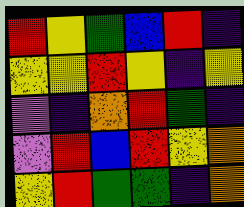[["red", "yellow", "green", "blue", "red", "indigo"], ["yellow", "yellow", "red", "yellow", "indigo", "yellow"], ["violet", "indigo", "orange", "red", "green", "indigo"], ["violet", "red", "blue", "red", "yellow", "orange"], ["yellow", "red", "green", "green", "indigo", "orange"]]